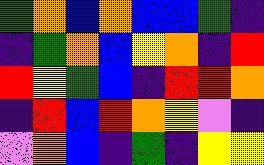[["green", "orange", "blue", "orange", "blue", "blue", "green", "indigo"], ["indigo", "green", "orange", "blue", "yellow", "orange", "indigo", "red"], ["red", "yellow", "green", "blue", "indigo", "red", "red", "orange"], ["indigo", "red", "blue", "red", "orange", "yellow", "violet", "indigo"], ["violet", "orange", "blue", "indigo", "green", "indigo", "yellow", "yellow"]]